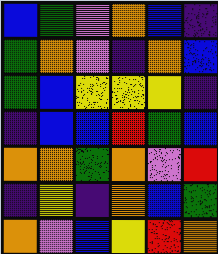[["blue", "green", "violet", "orange", "blue", "indigo"], ["green", "orange", "violet", "indigo", "orange", "blue"], ["green", "blue", "yellow", "yellow", "yellow", "indigo"], ["indigo", "blue", "blue", "red", "green", "blue"], ["orange", "orange", "green", "orange", "violet", "red"], ["indigo", "yellow", "indigo", "orange", "blue", "green"], ["orange", "violet", "blue", "yellow", "red", "orange"]]